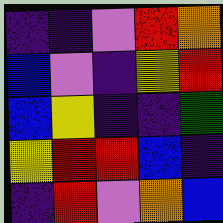[["indigo", "indigo", "violet", "red", "orange"], ["blue", "violet", "indigo", "yellow", "red"], ["blue", "yellow", "indigo", "indigo", "green"], ["yellow", "red", "red", "blue", "indigo"], ["indigo", "red", "violet", "orange", "blue"]]